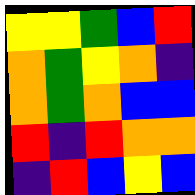[["yellow", "yellow", "green", "blue", "red"], ["orange", "green", "yellow", "orange", "indigo"], ["orange", "green", "orange", "blue", "blue"], ["red", "indigo", "red", "orange", "orange"], ["indigo", "red", "blue", "yellow", "blue"]]